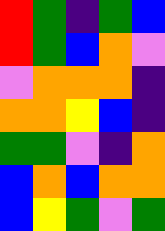[["red", "green", "indigo", "green", "blue"], ["red", "green", "blue", "orange", "violet"], ["violet", "orange", "orange", "orange", "indigo"], ["orange", "orange", "yellow", "blue", "indigo"], ["green", "green", "violet", "indigo", "orange"], ["blue", "orange", "blue", "orange", "orange"], ["blue", "yellow", "green", "violet", "green"]]